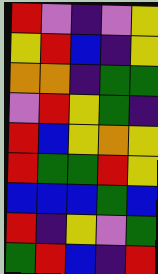[["red", "violet", "indigo", "violet", "yellow"], ["yellow", "red", "blue", "indigo", "yellow"], ["orange", "orange", "indigo", "green", "green"], ["violet", "red", "yellow", "green", "indigo"], ["red", "blue", "yellow", "orange", "yellow"], ["red", "green", "green", "red", "yellow"], ["blue", "blue", "blue", "green", "blue"], ["red", "indigo", "yellow", "violet", "green"], ["green", "red", "blue", "indigo", "red"]]